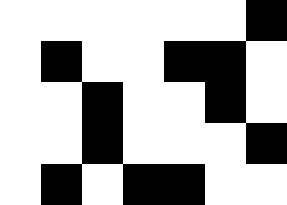[["white", "white", "white", "white", "white", "white", "black"], ["white", "black", "white", "white", "black", "black", "white"], ["white", "white", "black", "white", "white", "black", "white"], ["white", "white", "black", "white", "white", "white", "black"], ["white", "black", "white", "black", "black", "white", "white"]]